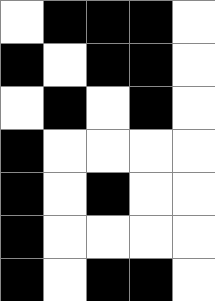[["white", "black", "black", "black", "white"], ["black", "white", "black", "black", "white"], ["white", "black", "white", "black", "white"], ["black", "white", "white", "white", "white"], ["black", "white", "black", "white", "white"], ["black", "white", "white", "white", "white"], ["black", "white", "black", "black", "white"]]